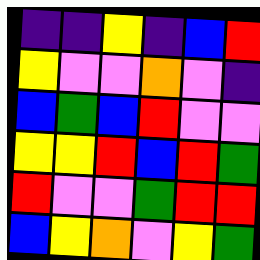[["indigo", "indigo", "yellow", "indigo", "blue", "red"], ["yellow", "violet", "violet", "orange", "violet", "indigo"], ["blue", "green", "blue", "red", "violet", "violet"], ["yellow", "yellow", "red", "blue", "red", "green"], ["red", "violet", "violet", "green", "red", "red"], ["blue", "yellow", "orange", "violet", "yellow", "green"]]